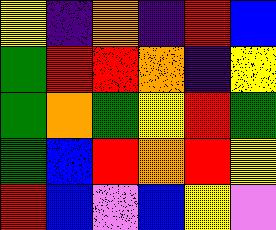[["yellow", "indigo", "orange", "indigo", "red", "blue"], ["green", "red", "red", "orange", "indigo", "yellow"], ["green", "orange", "green", "yellow", "red", "green"], ["green", "blue", "red", "orange", "red", "yellow"], ["red", "blue", "violet", "blue", "yellow", "violet"]]